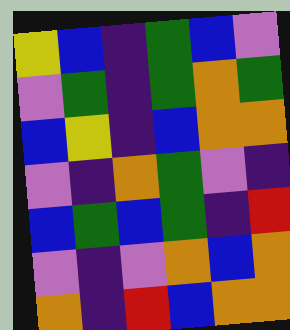[["yellow", "blue", "indigo", "green", "blue", "violet"], ["violet", "green", "indigo", "green", "orange", "green"], ["blue", "yellow", "indigo", "blue", "orange", "orange"], ["violet", "indigo", "orange", "green", "violet", "indigo"], ["blue", "green", "blue", "green", "indigo", "red"], ["violet", "indigo", "violet", "orange", "blue", "orange"], ["orange", "indigo", "red", "blue", "orange", "orange"]]